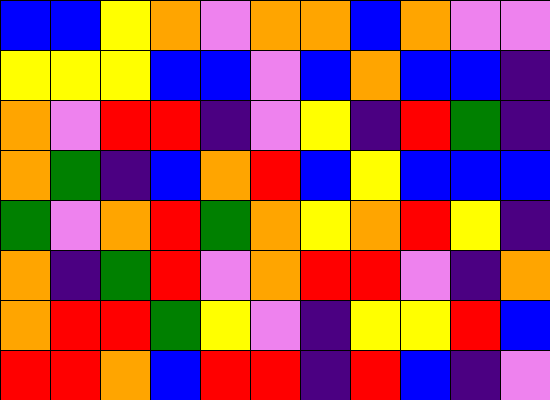[["blue", "blue", "yellow", "orange", "violet", "orange", "orange", "blue", "orange", "violet", "violet"], ["yellow", "yellow", "yellow", "blue", "blue", "violet", "blue", "orange", "blue", "blue", "indigo"], ["orange", "violet", "red", "red", "indigo", "violet", "yellow", "indigo", "red", "green", "indigo"], ["orange", "green", "indigo", "blue", "orange", "red", "blue", "yellow", "blue", "blue", "blue"], ["green", "violet", "orange", "red", "green", "orange", "yellow", "orange", "red", "yellow", "indigo"], ["orange", "indigo", "green", "red", "violet", "orange", "red", "red", "violet", "indigo", "orange"], ["orange", "red", "red", "green", "yellow", "violet", "indigo", "yellow", "yellow", "red", "blue"], ["red", "red", "orange", "blue", "red", "red", "indigo", "red", "blue", "indigo", "violet"]]